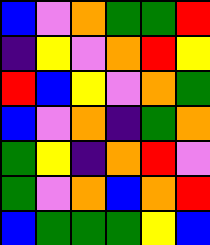[["blue", "violet", "orange", "green", "green", "red"], ["indigo", "yellow", "violet", "orange", "red", "yellow"], ["red", "blue", "yellow", "violet", "orange", "green"], ["blue", "violet", "orange", "indigo", "green", "orange"], ["green", "yellow", "indigo", "orange", "red", "violet"], ["green", "violet", "orange", "blue", "orange", "red"], ["blue", "green", "green", "green", "yellow", "blue"]]